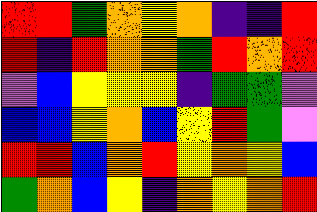[["red", "red", "green", "orange", "yellow", "orange", "indigo", "indigo", "red"], ["red", "indigo", "red", "orange", "orange", "green", "red", "orange", "red"], ["violet", "blue", "yellow", "yellow", "yellow", "indigo", "green", "green", "violet"], ["blue", "blue", "yellow", "orange", "blue", "yellow", "red", "green", "violet"], ["red", "red", "blue", "orange", "red", "yellow", "orange", "yellow", "blue"], ["green", "orange", "blue", "yellow", "indigo", "orange", "yellow", "orange", "red"]]